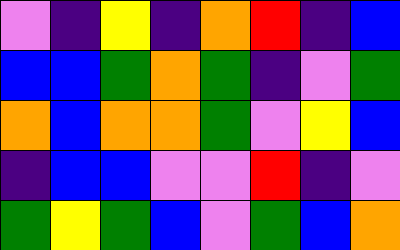[["violet", "indigo", "yellow", "indigo", "orange", "red", "indigo", "blue"], ["blue", "blue", "green", "orange", "green", "indigo", "violet", "green"], ["orange", "blue", "orange", "orange", "green", "violet", "yellow", "blue"], ["indigo", "blue", "blue", "violet", "violet", "red", "indigo", "violet"], ["green", "yellow", "green", "blue", "violet", "green", "blue", "orange"]]